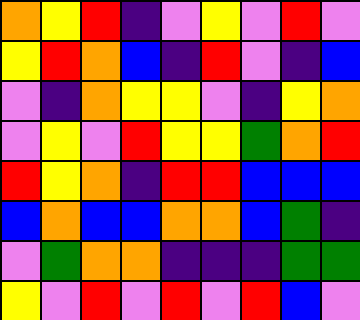[["orange", "yellow", "red", "indigo", "violet", "yellow", "violet", "red", "violet"], ["yellow", "red", "orange", "blue", "indigo", "red", "violet", "indigo", "blue"], ["violet", "indigo", "orange", "yellow", "yellow", "violet", "indigo", "yellow", "orange"], ["violet", "yellow", "violet", "red", "yellow", "yellow", "green", "orange", "red"], ["red", "yellow", "orange", "indigo", "red", "red", "blue", "blue", "blue"], ["blue", "orange", "blue", "blue", "orange", "orange", "blue", "green", "indigo"], ["violet", "green", "orange", "orange", "indigo", "indigo", "indigo", "green", "green"], ["yellow", "violet", "red", "violet", "red", "violet", "red", "blue", "violet"]]